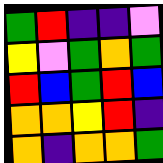[["green", "red", "indigo", "indigo", "violet"], ["yellow", "violet", "green", "orange", "green"], ["red", "blue", "green", "red", "blue"], ["orange", "orange", "yellow", "red", "indigo"], ["orange", "indigo", "orange", "orange", "green"]]